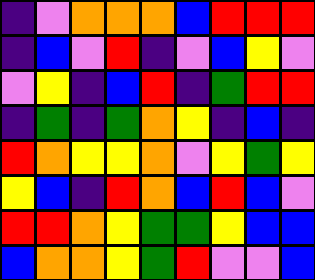[["indigo", "violet", "orange", "orange", "orange", "blue", "red", "red", "red"], ["indigo", "blue", "violet", "red", "indigo", "violet", "blue", "yellow", "violet"], ["violet", "yellow", "indigo", "blue", "red", "indigo", "green", "red", "red"], ["indigo", "green", "indigo", "green", "orange", "yellow", "indigo", "blue", "indigo"], ["red", "orange", "yellow", "yellow", "orange", "violet", "yellow", "green", "yellow"], ["yellow", "blue", "indigo", "red", "orange", "blue", "red", "blue", "violet"], ["red", "red", "orange", "yellow", "green", "green", "yellow", "blue", "blue"], ["blue", "orange", "orange", "yellow", "green", "red", "violet", "violet", "blue"]]